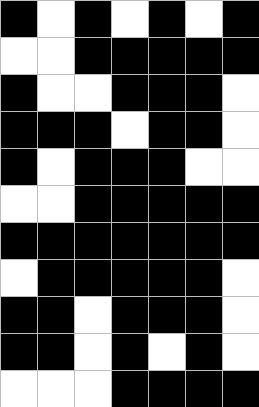[["black", "white", "black", "white", "black", "white", "black"], ["white", "white", "black", "black", "black", "black", "black"], ["black", "white", "white", "black", "black", "black", "white"], ["black", "black", "black", "white", "black", "black", "white"], ["black", "white", "black", "black", "black", "white", "white"], ["white", "white", "black", "black", "black", "black", "black"], ["black", "black", "black", "black", "black", "black", "black"], ["white", "black", "black", "black", "black", "black", "white"], ["black", "black", "white", "black", "black", "black", "white"], ["black", "black", "white", "black", "white", "black", "white"], ["white", "white", "white", "black", "black", "black", "black"]]